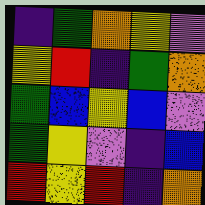[["indigo", "green", "orange", "yellow", "violet"], ["yellow", "red", "indigo", "green", "orange"], ["green", "blue", "yellow", "blue", "violet"], ["green", "yellow", "violet", "indigo", "blue"], ["red", "yellow", "red", "indigo", "orange"]]